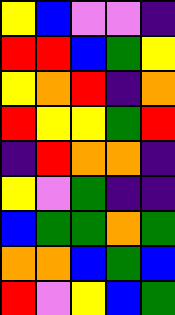[["yellow", "blue", "violet", "violet", "indigo"], ["red", "red", "blue", "green", "yellow"], ["yellow", "orange", "red", "indigo", "orange"], ["red", "yellow", "yellow", "green", "red"], ["indigo", "red", "orange", "orange", "indigo"], ["yellow", "violet", "green", "indigo", "indigo"], ["blue", "green", "green", "orange", "green"], ["orange", "orange", "blue", "green", "blue"], ["red", "violet", "yellow", "blue", "green"]]